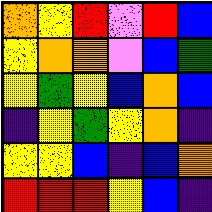[["orange", "yellow", "red", "violet", "red", "blue"], ["yellow", "orange", "orange", "violet", "blue", "green"], ["yellow", "green", "yellow", "blue", "orange", "blue"], ["indigo", "yellow", "green", "yellow", "orange", "indigo"], ["yellow", "yellow", "blue", "indigo", "blue", "orange"], ["red", "red", "red", "yellow", "blue", "indigo"]]